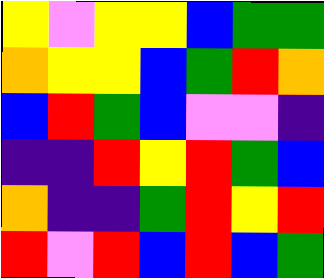[["yellow", "violet", "yellow", "yellow", "blue", "green", "green"], ["orange", "yellow", "yellow", "blue", "green", "red", "orange"], ["blue", "red", "green", "blue", "violet", "violet", "indigo"], ["indigo", "indigo", "red", "yellow", "red", "green", "blue"], ["orange", "indigo", "indigo", "green", "red", "yellow", "red"], ["red", "violet", "red", "blue", "red", "blue", "green"]]